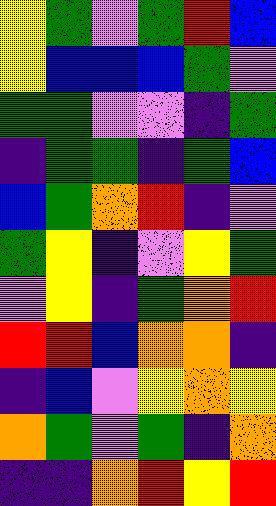[["yellow", "green", "violet", "green", "red", "blue"], ["yellow", "blue", "blue", "blue", "green", "violet"], ["green", "green", "violet", "violet", "indigo", "green"], ["indigo", "green", "green", "indigo", "green", "blue"], ["blue", "green", "orange", "red", "indigo", "violet"], ["green", "yellow", "indigo", "violet", "yellow", "green"], ["violet", "yellow", "indigo", "green", "orange", "red"], ["red", "red", "blue", "orange", "orange", "indigo"], ["indigo", "blue", "violet", "yellow", "orange", "yellow"], ["orange", "green", "violet", "green", "indigo", "orange"], ["indigo", "indigo", "orange", "red", "yellow", "red"]]